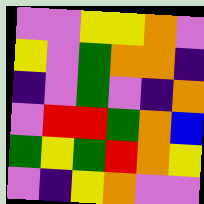[["violet", "violet", "yellow", "yellow", "orange", "violet"], ["yellow", "violet", "green", "orange", "orange", "indigo"], ["indigo", "violet", "green", "violet", "indigo", "orange"], ["violet", "red", "red", "green", "orange", "blue"], ["green", "yellow", "green", "red", "orange", "yellow"], ["violet", "indigo", "yellow", "orange", "violet", "violet"]]